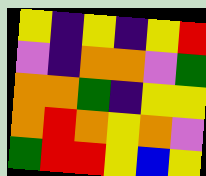[["yellow", "indigo", "yellow", "indigo", "yellow", "red"], ["violet", "indigo", "orange", "orange", "violet", "green"], ["orange", "orange", "green", "indigo", "yellow", "yellow"], ["orange", "red", "orange", "yellow", "orange", "violet"], ["green", "red", "red", "yellow", "blue", "yellow"]]